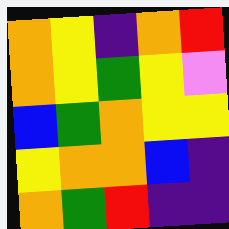[["orange", "yellow", "indigo", "orange", "red"], ["orange", "yellow", "green", "yellow", "violet"], ["blue", "green", "orange", "yellow", "yellow"], ["yellow", "orange", "orange", "blue", "indigo"], ["orange", "green", "red", "indigo", "indigo"]]